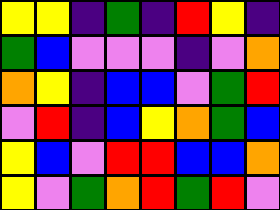[["yellow", "yellow", "indigo", "green", "indigo", "red", "yellow", "indigo"], ["green", "blue", "violet", "violet", "violet", "indigo", "violet", "orange"], ["orange", "yellow", "indigo", "blue", "blue", "violet", "green", "red"], ["violet", "red", "indigo", "blue", "yellow", "orange", "green", "blue"], ["yellow", "blue", "violet", "red", "red", "blue", "blue", "orange"], ["yellow", "violet", "green", "orange", "red", "green", "red", "violet"]]